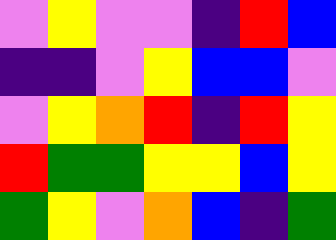[["violet", "yellow", "violet", "violet", "indigo", "red", "blue"], ["indigo", "indigo", "violet", "yellow", "blue", "blue", "violet"], ["violet", "yellow", "orange", "red", "indigo", "red", "yellow"], ["red", "green", "green", "yellow", "yellow", "blue", "yellow"], ["green", "yellow", "violet", "orange", "blue", "indigo", "green"]]